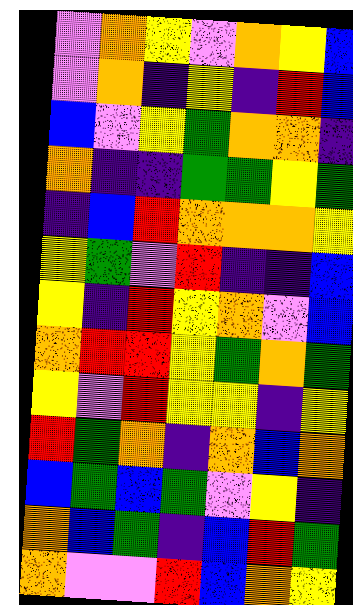[["violet", "orange", "yellow", "violet", "orange", "yellow", "blue"], ["violet", "orange", "indigo", "yellow", "indigo", "red", "blue"], ["blue", "violet", "yellow", "green", "orange", "orange", "indigo"], ["orange", "indigo", "indigo", "green", "green", "yellow", "green"], ["indigo", "blue", "red", "orange", "orange", "orange", "yellow"], ["yellow", "green", "violet", "red", "indigo", "indigo", "blue"], ["yellow", "indigo", "red", "yellow", "orange", "violet", "blue"], ["orange", "red", "red", "yellow", "green", "orange", "green"], ["yellow", "violet", "red", "yellow", "yellow", "indigo", "yellow"], ["red", "green", "orange", "indigo", "orange", "blue", "orange"], ["blue", "green", "blue", "green", "violet", "yellow", "indigo"], ["orange", "blue", "green", "indigo", "blue", "red", "green"], ["orange", "violet", "violet", "red", "blue", "orange", "yellow"]]